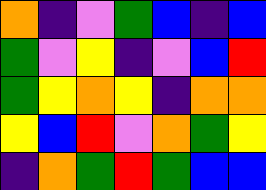[["orange", "indigo", "violet", "green", "blue", "indigo", "blue"], ["green", "violet", "yellow", "indigo", "violet", "blue", "red"], ["green", "yellow", "orange", "yellow", "indigo", "orange", "orange"], ["yellow", "blue", "red", "violet", "orange", "green", "yellow"], ["indigo", "orange", "green", "red", "green", "blue", "blue"]]